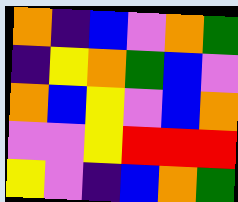[["orange", "indigo", "blue", "violet", "orange", "green"], ["indigo", "yellow", "orange", "green", "blue", "violet"], ["orange", "blue", "yellow", "violet", "blue", "orange"], ["violet", "violet", "yellow", "red", "red", "red"], ["yellow", "violet", "indigo", "blue", "orange", "green"]]